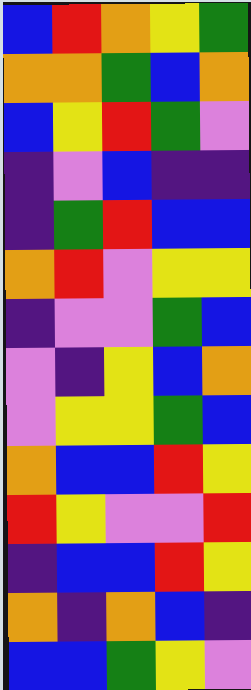[["blue", "red", "orange", "yellow", "green"], ["orange", "orange", "green", "blue", "orange"], ["blue", "yellow", "red", "green", "violet"], ["indigo", "violet", "blue", "indigo", "indigo"], ["indigo", "green", "red", "blue", "blue"], ["orange", "red", "violet", "yellow", "yellow"], ["indigo", "violet", "violet", "green", "blue"], ["violet", "indigo", "yellow", "blue", "orange"], ["violet", "yellow", "yellow", "green", "blue"], ["orange", "blue", "blue", "red", "yellow"], ["red", "yellow", "violet", "violet", "red"], ["indigo", "blue", "blue", "red", "yellow"], ["orange", "indigo", "orange", "blue", "indigo"], ["blue", "blue", "green", "yellow", "violet"]]